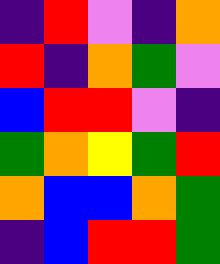[["indigo", "red", "violet", "indigo", "orange"], ["red", "indigo", "orange", "green", "violet"], ["blue", "red", "red", "violet", "indigo"], ["green", "orange", "yellow", "green", "red"], ["orange", "blue", "blue", "orange", "green"], ["indigo", "blue", "red", "red", "green"]]